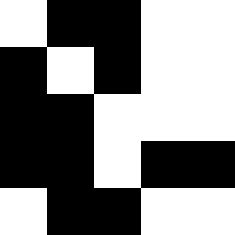[["white", "black", "black", "white", "white"], ["black", "white", "black", "white", "white"], ["black", "black", "white", "white", "white"], ["black", "black", "white", "black", "black"], ["white", "black", "black", "white", "white"]]